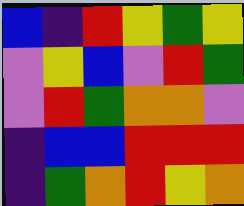[["blue", "indigo", "red", "yellow", "green", "yellow"], ["violet", "yellow", "blue", "violet", "red", "green"], ["violet", "red", "green", "orange", "orange", "violet"], ["indigo", "blue", "blue", "red", "red", "red"], ["indigo", "green", "orange", "red", "yellow", "orange"]]